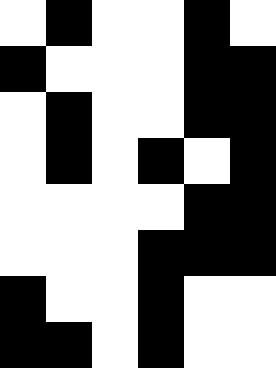[["white", "black", "white", "white", "black", "white"], ["black", "white", "white", "white", "black", "black"], ["white", "black", "white", "white", "black", "black"], ["white", "black", "white", "black", "white", "black"], ["white", "white", "white", "white", "black", "black"], ["white", "white", "white", "black", "black", "black"], ["black", "white", "white", "black", "white", "white"], ["black", "black", "white", "black", "white", "white"]]